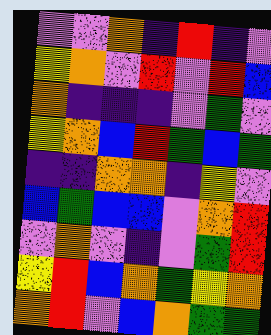[["violet", "violet", "orange", "indigo", "red", "indigo", "violet"], ["yellow", "orange", "violet", "red", "violet", "red", "blue"], ["orange", "indigo", "indigo", "indigo", "violet", "green", "violet"], ["yellow", "orange", "blue", "red", "green", "blue", "green"], ["indigo", "indigo", "orange", "orange", "indigo", "yellow", "violet"], ["blue", "green", "blue", "blue", "violet", "orange", "red"], ["violet", "orange", "violet", "indigo", "violet", "green", "red"], ["yellow", "red", "blue", "orange", "green", "yellow", "orange"], ["orange", "red", "violet", "blue", "orange", "green", "green"]]